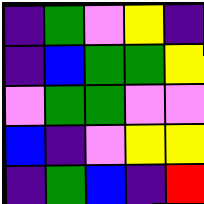[["indigo", "green", "violet", "yellow", "indigo"], ["indigo", "blue", "green", "green", "yellow"], ["violet", "green", "green", "violet", "violet"], ["blue", "indigo", "violet", "yellow", "yellow"], ["indigo", "green", "blue", "indigo", "red"]]